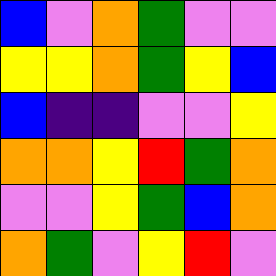[["blue", "violet", "orange", "green", "violet", "violet"], ["yellow", "yellow", "orange", "green", "yellow", "blue"], ["blue", "indigo", "indigo", "violet", "violet", "yellow"], ["orange", "orange", "yellow", "red", "green", "orange"], ["violet", "violet", "yellow", "green", "blue", "orange"], ["orange", "green", "violet", "yellow", "red", "violet"]]